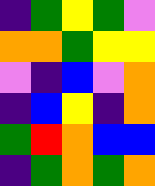[["indigo", "green", "yellow", "green", "violet"], ["orange", "orange", "green", "yellow", "yellow"], ["violet", "indigo", "blue", "violet", "orange"], ["indigo", "blue", "yellow", "indigo", "orange"], ["green", "red", "orange", "blue", "blue"], ["indigo", "green", "orange", "green", "orange"]]